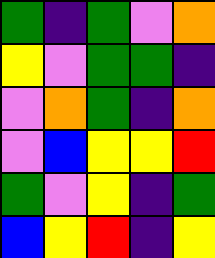[["green", "indigo", "green", "violet", "orange"], ["yellow", "violet", "green", "green", "indigo"], ["violet", "orange", "green", "indigo", "orange"], ["violet", "blue", "yellow", "yellow", "red"], ["green", "violet", "yellow", "indigo", "green"], ["blue", "yellow", "red", "indigo", "yellow"]]